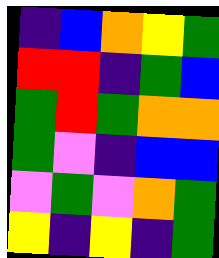[["indigo", "blue", "orange", "yellow", "green"], ["red", "red", "indigo", "green", "blue"], ["green", "red", "green", "orange", "orange"], ["green", "violet", "indigo", "blue", "blue"], ["violet", "green", "violet", "orange", "green"], ["yellow", "indigo", "yellow", "indigo", "green"]]